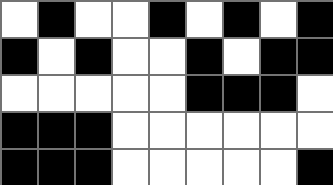[["white", "black", "white", "white", "black", "white", "black", "white", "black"], ["black", "white", "black", "white", "white", "black", "white", "black", "black"], ["white", "white", "white", "white", "white", "black", "black", "black", "white"], ["black", "black", "black", "white", "white", "white", "white", "white", "white"], ["black", "black", "black", "white", "white", "white", "white", "white", "black"]]